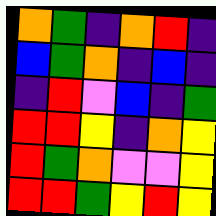[["orange", "green", "indigo", "orange", "red", "indigo"], ["blue", "green", "orange", "indigo", "blue", "indigo"], ["indigo", "red", "violet", "blue", "indigo", "green"], ["red", "red", "yellow", "indigo", "orange", "yellow"], ["red", "green", "orange", "violet", "violet", "yellow"], ["red", "red", "green", "yellow", "red", "yellow"]]